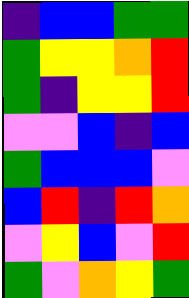[["indigo", "blue", "blue", "green", "green"], ["green", "yellow", "yellow", "orange", "red"], ["green", "indigo", "yellow", "yellow", "red"], ["violet", "violet", "blue", "indigo", "blue"], ["green", "blue", "blue", "blue", "violet"], ["blue", "red", "indigo", "red", "orange"], ["violet", "yellow", "blue", "violet", "red"], ["green", "violet", "orange", "yellow", "green"]]